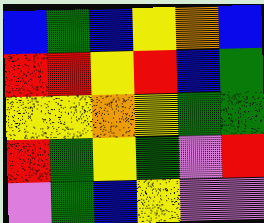[["blue", "green", "blue", "yellow", "orange", "blue"], ["red", "red", "yellow", "red", "blue", "green"], ["yellow", "yellow", "orange", "yellow", "green", "green"], ["red", "green", "yellow", "green", "violet", "red"], ["violet", "green", "blue", "yellow", "violet", "violet"]]